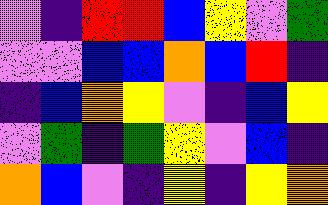[["violet", "indigo", "red", "red", "blue", "yellow", "violet", "green"], ["violet", "violet", "blue", "blue", "orange", "blue", "red", "indigo"], ["indigo", "blue", "orange", "yellow", "violet", "indigo", "blue", "yellow"], ["violet", "green", "indigo", "green", "yellow", "violet", "blue", "indigo"], ["orange", "blue", "violet", "indigo", "yellow", "indigo", "yellow", "orange"]]